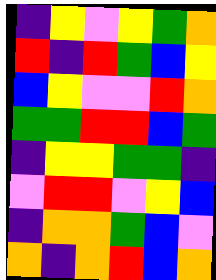[["indigo", "yellow", "violet", "yellow", "green", "orange"], ["red", "indigo", "red", "green", "blue", "yellow"], ["blue", "yellow", "violet", "violet", "red", "orange"], ["green", "green", "red", "red", "blue", "green"], ["indigo", "yellow", "yellow", "green", "green", "indigo"], ["violet", "red", "red", "violet", "yellow", "blue"], ["indigo", "orange", "orange", "green", "blue", "violet"], ["orange", "indigo", "orange", "red", "blue", "orange"]]